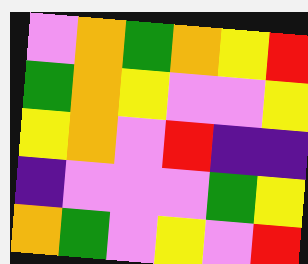[["violet", "orange", "green", "orange", "yellow", "red"], ["green", "orange", "yellow", "violet", "violet", "yellow"], ["yellow", "orange", "violet", "red", "indigo", "indigo"], ["indigo", "violet", "violet", "violet", "green", "yellow"], ["orange", "green", "violet", "yellow", "violet", "red"]]